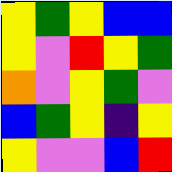[["yellow", "green", "yellow", "blue", "blue"], ["yellow", "violet", "red", "yellow", "green"], ["orange", "violet", "yellow", "green", "violet"], ["blue", "green", "yellow", "indigo", "yellow"], ["yellow", "violet", "violet", "blue", "red"]]